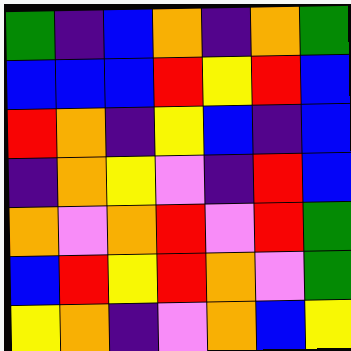[["green", "indigo", "blue", "orange", "indigo", "orange", "green"], ["blue", "blue", "blue", "red", "yellow", "red", "blue"], ["red", "orange", "indigo", "yellow", "blue", "indigo", "blue"], ["indigo", "orange", "yellow", "violet", "indigo", "red", "blue"], ["orange", "violet", "orange", "red", "violet", "red", "green"], ["blue", "red", "yellow", "red", "orange", "violet", "green"], ["yellow", "orange", "indigo", "violet", "orange", "blue", "yellow"]]